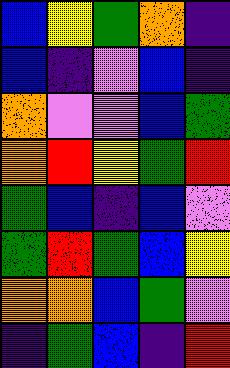[["blue", "yellow", "green", "orange", "indigo"], ["blue", "indigo", "violet", "blue", "indigo"], ["orange", "violet", "violet", "blue", "green"], ["orange", "red", "yellow", "green", "red"], ["green", "blue", "indigo", "blue", "violet"], ["green", "red", "green", "blue", "yellow"], ["orange", "orange", "blue", "green", "violet"], ["indigo", "green", "blue", "indigo", "red"]]